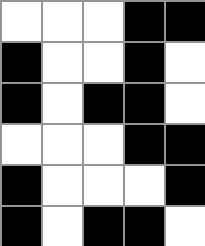[["white", "white", "white", "black", "black"], ["black", "white", "white", "black", "white"], ["black", "white", "black", "black", "white"], ["white", "white", "white", "black", "black"], ["black", "white", "white", "white", "black"], ["black", "white", "black", "black", "white"]]